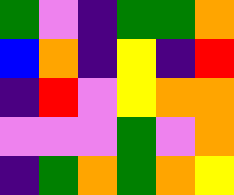[["green", "violet", "indigo", "green", "green", "orange"], ["blue", "orange", "indigo", "yellow", "indigo", "red"], ["indigo", "red", "violet", "yellow", "orange", "orange"], ["violet", "violet", "violet", "green", "violet", "orange"], ["indigo", "green", "orange", "green", "orange", "yellow"]]